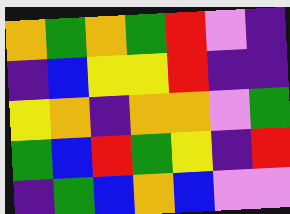[["orange", "green", "orange", "green", "red", "violet", "indigo"], ["indigo", "blue", "yellow", "yellow", "red", "indigo", "indigo"], ["yellow", "orange", "indigo", "orange", "orange", "violet", "green"], ["green", "blue", "red", "green", "yellow", "indigo", "red"], ["indigo", "green", "blue", "orange", "blue", "violet", "violet"]]